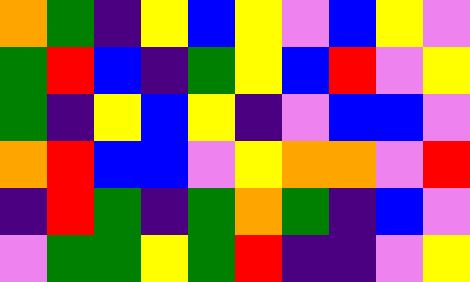[["orange", "green", "indigo", "yellow", "blue", "yellow", "violet", "blue", "yellow", "violet"], ["green", "red", "blue", "indigo", "green", "yellow", "blue", "red", "violet", "yellow"], ["green", "indigo", "yellow", "blue", "yellow", "indigo", "violet", "blue", "blue", "violet"], ["orange", "red", "blue", "blue", "violet", "yellow", "orange", "orange", "violet", "red"], ["indigo", "red", "green", "indigo", "green", "orange", "green", "indigo", "blue", "violet"], ["violet", "green", "green", "yellow", "green", "red", "indigo", "indigo", "violet", "yellow"]]